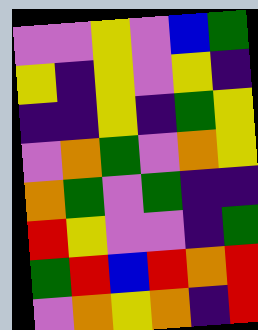[["violet", "violet", "yellow", "violet", "blue", "green"], ["yellow", "indigo", "yellow", "violet", "yellow", "indigo"], ["indigo", "indigo", "yellow", "indigo", "green", "yellow"], ["violet", "orange", "green", "violet", "orange", "yellow"], ["orange", "green", "violet", "green", "indigo", "indigo"], ["red", "yellow", "violet", "violet", "indigo", "green"], ["green", "red", "blue", "red", "orange", "red"], ["violet", "orange", "yellow", "orange", "indigo", "red"]]